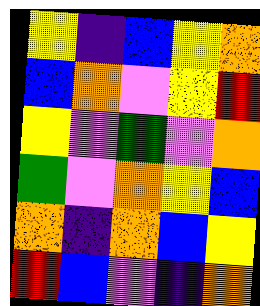[["yellow", "indigo", "blue", "yellow", "orange"], ["blue", "orange", "violet", "yellow", "red"], ["yellow", "violet", "green", "violet", "orange"], ["green", "violet", "orange", "yellow", "blue"], ["orange", "indigo", "orange", "blue", "yellow"], ["red", "blue", "violet", "indigo", "orange"]]